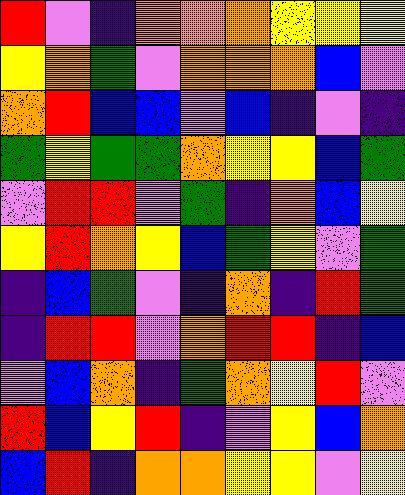[["red", "violet", "indigo", "orange", "orange", "orange", "yellow", "yellow", "yellow"], ["yellow", "orange", "green", "violet", "orange", "orange", "orange", "blue", "violet"], ["orange", "red", "blue", "blue", "violet", "blue", "indigo", "violet", "indigo"], ["green", "yellow", "green", "green", "orange", "yellow", "yellow", "blue", "green"], ["violet", "red", "red", "violet", "green", "indigo", "orange", "blue", "yellow"], ["yellow", "red", "orange", "yellow", "blue", "green", "yellow", "violet", "green"], ["indigo", "blue", "green", "violet", "indigo", "orange", "indigo", "red", "green"], ["indigo", "red", "red", "violet", "orange", "red", "red", "indigo", "blue"], ["violet", "blue", "orange", "indigo", "green", "orange", "yellow", "red", "violet"], ["red", "blue", "yellow", "red", "indigo", "violet", "yellow", "blue", "orange"], ["blue", "red", "indigo", "orange", "orange", "yellow", "yellow", "violet", "yellow"]]